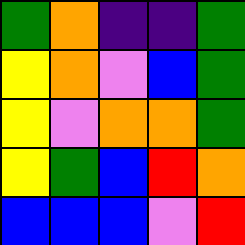[["green", "orange", "indigo", "indigo", "green"], ["yellow", "orange", "violet", "blue", "green"], ["yellow", "violet", "orange", "orange", "green"], ["yellow", "green", "blue", "red", "orange"], ["blue", "blue", "blue", "violet", "red"]]